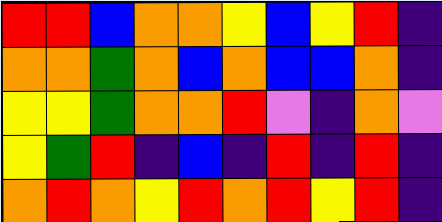[["red", "red", "blue", "orange", "orange", "yellow", "blue", "yellow", "red", "indigo"], ["orange", "orange", "green", "orange", "blue", "orange", "blue", "blue", "orange", "indigo"], ["yellow", "yellow", "green", "orange", "orange", "red", "violet", "indigo", "orange", "violet"], ["yellow", "green", "red", "indigo", "blue", "indigo", "red", "indigo", "red", "indigo"], ["orange", "red", "orange", "yellow", "red", "orange", "red", "yellow", "red", "indigo"]]